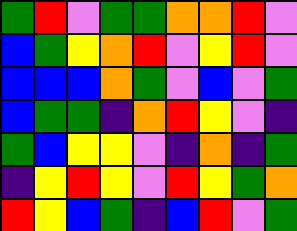[["green", "red", "violet", "green", "green", "orange", "orange", "red", "violet"], ["blue", "green", "yellow", "orange", "red", "violet", "yellow", "red", "violet"], ["blue", "blue", "blue", "orange", "green", "violet", "blue", "violet", "green"], ["blue", "green", "green", "indigo", "orange", "red", "yellow", "violet", "indigo"], ["green", "blue", "yellow", "yellow", "violet", "indigo", "orange", "indigo", "green"], ["indigo", "yellow", "red", "yellow", "violet", "red", "yellow", "green", "orange"], ["red", "yellow", "blue", "green", "indigo", "blue", "red", "violet", "green"]]